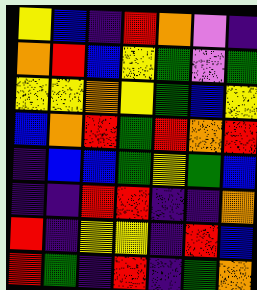[["yellow", "blue", "indigo", "red", "orange", "violet", "indigo"], ["orange", "red", "blue", "yellow", "green", "violet", "green"], ["yellow", "yellow", "orange", "yellow", "green", "blue", "yellow"], ["blue", "orange", "red", "green", "red", "orange", "red"], ["indigo", "blue", "blue", "green", "yellow", "green", "blue"], ["indigo", "indigo", "red", "red", "indigo", "indigo", "orange"], ["red", "indigo", "yellow", "yellow", "indigo", "red", "blue"], ["red", "green", "indigo", "red", "indigo", "green", "orange"]]